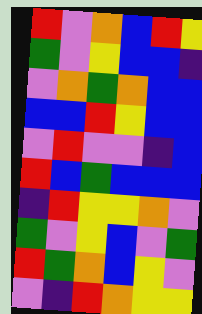[["red", "violet", "orange", "blue", "red", "yellow"], ["green", "violet", "yellow", "blue", "blue", "indigo"], ["violet", "orange", "green", "orange", "blue", "blue"], ["blue", "blue", "red", "yellow", "blue", "blue"], ["violet", "red", "violet", "violet", "indigo", "blue"], ["red", "blue", "green", "blue", "blue", "blue"], ["indigo", "red", "yellow", "yellow", "orange", "violet"], ["green", "violet", "yellow", "blue", "violet", "green"], ["red", "green", "orange", "blue", "yellow", "violet"], ["violet", "indigo", "red", "orange", "yellow", "yellow"]]